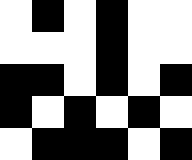[["white", "black", "white", "black", "white", "white"], ["white", "white", "white", "black", "white", "white"], ["black", "black", "white", "black", "white", "black"], ["black", "white", "black", "white", "black", "white"], ["white", "black", "black", "black", "white", "black"]]